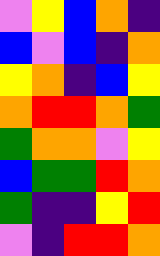[["violet", "yellow", "blue", "orange", "indigo"], ["blue", "violet", "blue", "indigo", "orange"], ["yellow", "orange", "indigo", "blue", "yellow"], ["orange", "red", "red", "orange", "green"], ["green", "orange", "orange", "violet", "yellow"], ["blue", "green", "green", "red", "orange"], ["green", "indigo", "indigo", "yellow", "red"], ["violet", "indigo", "red", "red", "orange"]]